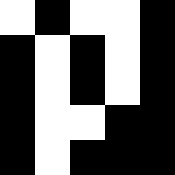[["white", "black", "white", "white", "black"], ["black", "white", "black", "white", "black"], ["black", "white", "black", "white", "black"], ["black", "white", "white", "black", "black"], ["black", "white", "black", "black", "black"]]